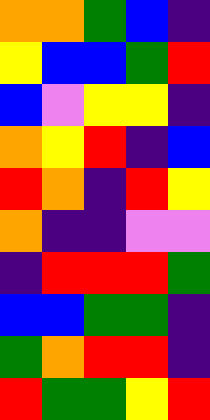[["orange", "orange", "green", "blue", "indigo"], ["yellow", "blue", "blue", "green", "red"], ["blue", "violet", "yellow", "yellow", "indigo"], ["orange", "yellow", "red", "indigo", "blue"], ["red", "orange", "indigo", "red", "yellow"], ["orange", "indigo", "indigo", "violet", "violet"], ["indigo", "red", "red", "red", "green"], ["blue", "blue", "green", "green", "indigo"], ["green", "orange", "red", "red", "indigo"], ["red", "green", "green", "yellow", "red"]]